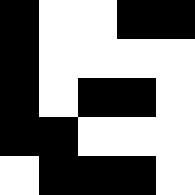[["black", "white", "white", "black", "black"], ["black", "white", "white", "white", "white"], ["black", "white", "black", "black", "white"], ["black", "black", "white", "white", "white"], ["white", "black", "black", "black", "white"]]